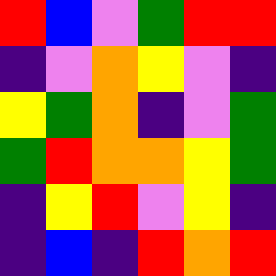[["red", "blue", "violet", "green", "red", "red"], ["indigo", "violet", "orange", "yellow", "violet", "indigo"], ["yellow", "green", "orange", "indigo", "violet", "green"], ["green", "red", "orange", "orange", "yellow", "green"], ["indigo", "yellow", "red", "violet", "yellow", "indigo"], ["indigo", "blue", "indigo", "red", "orange", "red"]]